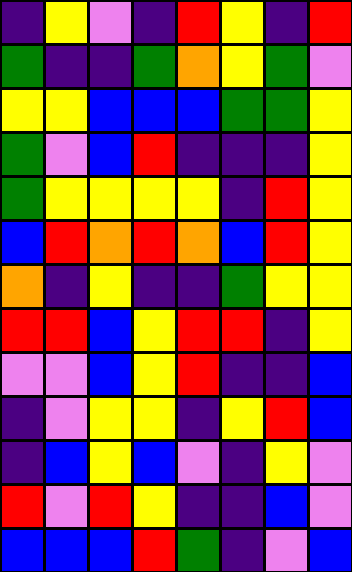[["indigo", "yellow", "violet", "indigo", "red", "yellow", "indigo", "red"], ["green", "indigo", "indigo", "green", "orange", "yellow", "green", "violet"], ["yellow", "yellow", "blue", "blue", "blue", "green", "green", "yellow"], ["green", "violet", "blue", "red", "indigo", "indigo", "indigo", "yellow"], ["green", "yellow", "yellow", "yellow", "yellow", "indigo", "red", "yellow"], ["blue", "red", "orange", "red", "orange", "blue", "red", "yellow"], ["orange", "indigo", "yellow", "indigo", "indigo", "green", "yellow", "yellow"], ["red", "red", "blue", "yellow", "red", "red", "indigo", "yellow"], ["violet", "violet", "blue", "yellow", "red", "indigo", "indigo", "blue"], ["indigo", "violet", "yellow", "yellow", "indigo", "yellow", "red", "blue"], ["indigo", "blue", "yellow", "blue", "violet", "indigo", "yellow", "violet"], ["red", "violet", "red", "yellow", "indigo", "indigo", "blue", "violet"], ["blue", "blue", "blue", "red", "green", "indigo", "violet", "blue"]]